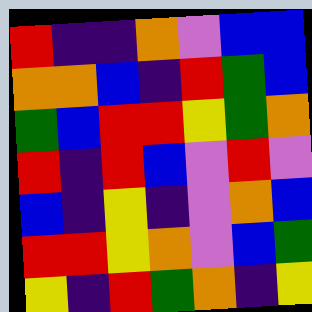[["red", "indigo", "indigo", "orange", "violet", "blue", "blue"], ["orange", "orange", "blue", "indigo", "red", "green", "blue"], ["green", "blue", "red", "red", "yellow", "green", "orange"], ["red", "indigo", "red", "blue", "violet", "red", "violet"], ["blue", "indigo", "yellow", "indigo", "violet", "orange", "blue"], ["red", "red", "yellow", "orange", "violet", "blue", "green"], ["yellow", "indigo", "red", "green", "orange", "indigo", "yellow"]]